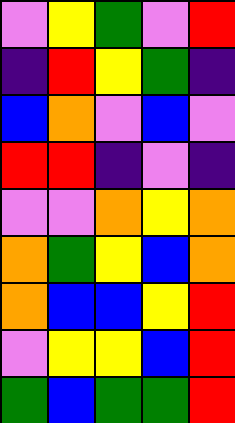[["violet", "yellow", "green", "violet", "red"], ["indigo", "red", "yellow", "green", "indigo"], ["blue", "orange", "violet", "blue", "violet"], ["red", "red", "indigo", "violet", "indigo"], ["violet", "violet", "orange", "yellow", "orange"], ["orange", "green", "yellow", "blue", "orange"], ["orange", "blue", "blue", "yellow", "red"], ["violet", "yellow", "yellow", "blue", "red"], ["green", "blue", "green", "green", "red"]]